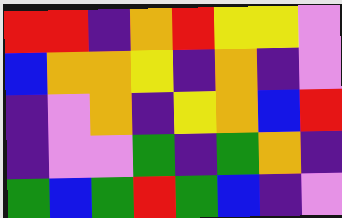[["red", "red", "indigo", "orange", "red", "yellow", "yellow", "violet"], ["blue", "orange", "orange", "yellow", "indigo", "orange", "indigo", "violet"], ["indigo", "violet", "orange", "indigo", "yellow", "orange", "blue", "red"], ["indigo", "violet", "violet", "green", "indigo", "green", "orange", "indigo"], ["green", "blue", "green", "red", "green", "blue", "indigo", "violet"]]